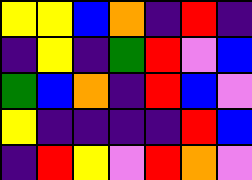[["yellow", "yellow", "blue", "orange", "indigo", "red", "indigo"], ["indigo", "yellow", "indigo", "green", "red", "violet", "blue"], ["green", "blue", "orange", "indigo", "red", "blue", "violet"], ["yellow", "indigo", "indigo", "indigo", "indigo", "red", "blue"], ["indigo", "red", "yellow", "violet", "red", "orange", "violet"]]